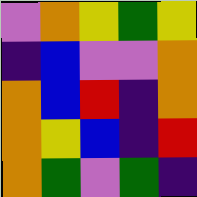[["violet", "orange", "yellow", "green", "yellow"], ["indigo", "blue", "violet", "violet", "orange"], ["orange", "blue", "red", "indigo", "orange"], ["orange", "yellow", "blue", "indigo", "red"], ["orange", "green", "violet", "green", "indigo"]]